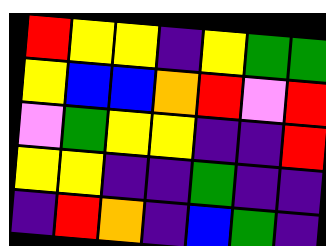[["red", "yellow", "yellow", "indigo", "yellow", "green", "green"], ["yellow", "blue", "blue", "orange", "red", "violet", "red"], ["violet", "green", "yellow", "yellow", "indigo", "indigo", "red"], ["yellow", "yellow", "indigo", "indigo", "green", "indigo", "indigo"], ["indigo", "red", "orange", "indigo", "blue", "green", "indigo"]]